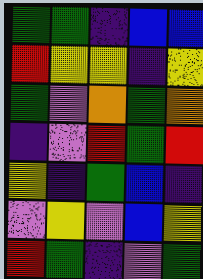[["green", "green", "indigo", "blue", "blue"], ["red", "yellow", "yellow", "indigo", "yellow"], ["green", "violet", "orange", "green", "orange"], ["indigo", "violet", "red", "green", "red"], ["yellow", "indigo", "green", "blue", "indigo"], ["violet", "yellow", "violet", "blue", "yellow"], ["red", "green", "indigo", "violet", "green"]]